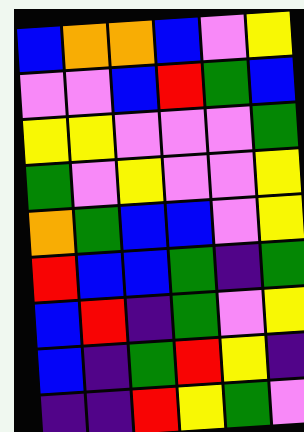[["blue", "orange", "orange", "blue", "violet", "yellow"], ["violet", "violet", "blue", "red", "green", "blue"], ["yellow", "yellow", "violet", "violet", "violet", "green"], ["green", "violet", "yellow", "violet", "violet", "yellow"], ["orange", "green", "blue", "blue", "violet", "yellow"], ["red", "blue", "blue", "green", "indigo", "green"], ["blue", "red", "indigo", "green", "violet", "yellow"], ["blue", "indigo", "green", "red", "yellow", "indigo"], ["indigo", "indigo", "red", "yellow", "green", "violet"]]